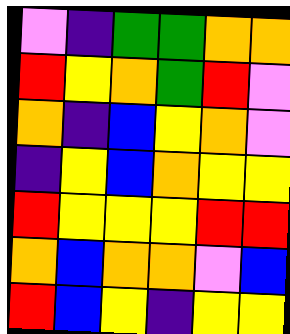[["violet", "indigo", "green", "green", "orange", "orange"], ["red", "yellow", "orange", "green", "red", "violet"], ["orange", "indigo", "blue", "yellow", "orange", "violet"], ["indigo", "yellow", "blue", "orange", "yellow", "yellow"], ["red", "yellow", "yellow", "yellow", "red", "red"], ["orange", "blue", "orange", "orange", "violet", "blue"], ["red", "blue", "yellow", "indigo", "yellow", "yellow"]]